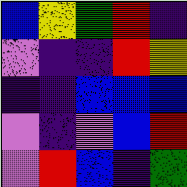[["blue", "yellow", "green", "red", "indigo"], ["violet", "indigo", "indigo", "red", "yellow"], ["indigo", "indigo", "blue", "blue", "blue"], ["violet", "indigo", "violet", "blue", "red"], ["violet", "red", "blue", "indigo", "green"]]